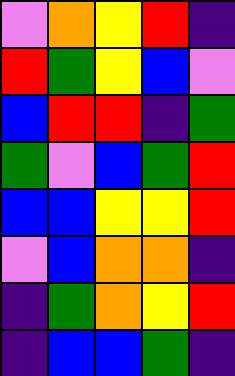[["violet", "orange", "yellow", "red", "indigo"], ["red", "green", "yellow", "blue", "violet"], ["blue", "red", "red", "indigo", "green"], ["green", "violet", "blue", "green", "red"], ["blue", "blue", "yellow", "yellow", "red"], ["violet", "blue", "orange", "orange", "indigo"], ["indigo", "green", "orange", "yellow", "red"], ["indigo", "blue", "blue", "green", "indigo"]]